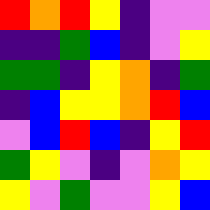[["red", "orange", "red", "yellow", "indigo", "violet", "violet"], ["indigo", "indigo", "green", "blue", "indigo", "violet", "yellow"], ["green", "green", "indigo", "yellow", "orange", "indigo", "green"], ["indigo", "blue", "yellow", "yellow", "orange", "red", "blue"], ["violet", "blue", "red", "blue", "indigo", "yellow", "red"], ["green", "yellow", "violet", "indigo", "violet", "orange", "yellow"], ["yellow", "violet", "green", "violet", "violet", "yellow", "blue"]]